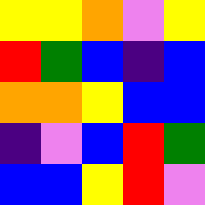[["yellow", "yellow", "orange", "violet", "yellow"], ["red", "green", "blue", "indigo", "blue"], ["orange", "orange", "yellow", "blue", "blue"], ["indigo", "violet", "blue", "red", "green"], ["blue", "blue", "yellow", "red", "violet"]]